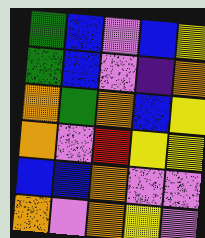[["green", "blue", "violet", "blue", "yellow"], ["green", "blue", "violet", "indigo", "orange"], ["orange", "green", "orange", "blue", "yellow"], ["orange", "violet", "red", "yellow", "yellow"], ["blue", "blue", "orange", "violet", "violet"], ["orange", "violet", "orange", "yellow", "violet"]]